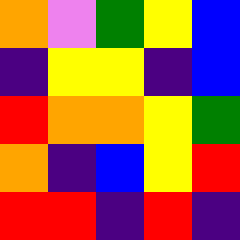[["orange", "violet", "green", "yellow", "blue"], ["indigo", "yellow", "yellow", "indigo", "blue"], ["red", "orange", "orange", "yellow", "green"], ["orange", "indigo", "blue", "yellow", "red"], ["red", "red", "indigo", "red", "indigo"]]